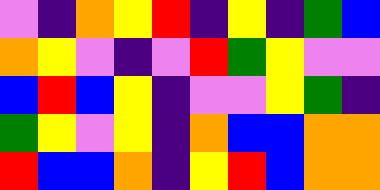[["violet", "indigo", "orange", "yellow", "red", "indigo", "yellow", "indigo", "green", "blue"], ["orange", "yellow", "violet", "indigo", "violet", "red", "green", "yellow", "violet", "violet"], ["blue", "red", "blue", "yellow", "indigo", "violet", "violet", "yellow", "green", "indigo"], ["green", "yellow", "violet", "yellow", "indigo", "orange", "blue", "blue", "orange", "orange"], ["red", "blue", "blue", "orange", "indigo", "yellow", "red", "blue", "orange", "orange"]]